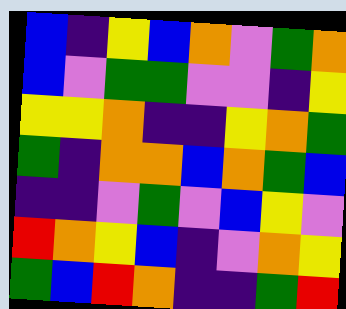[["blue", "indigo", "yellow", "blue", "orange", "violet", "green", "orange"], ["blue", "violet", "green", "green", "violet", "violet", "indigo", "yellow"], ["yellow", "yellow", "orange", "indigo", "indigo", "yellow", "orange", "green"], ["green", "indigo", "orange", "orange", "blue", "orange", "green", "blue"], ["indigo", "indigo", "violet", "green", "violet", "blue", "yellow", "violet"], ["red", "orange", "yellow", "blue", "indigo", "violet", "orange", "yellow"], ["green", "blue", "red", "orange", "indigo", "indigo", "green", "red"]]